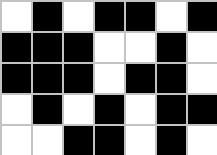[["white", "black", "white", "black", "black", "white", "black"], ["black", "black", "black", "white", "white", "black", "white"], ["black", "black", "black", "white", "black", "black", "white"], ["white", "black", "white", "black", "white", "black", "black"], ["white", "white", "black", "black", "white", "black", "white"]]